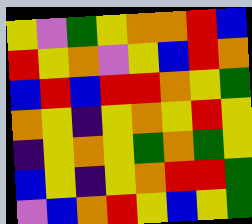[["yellow", "violet", "green", "yellow", "orange", "orange", "red", "blue"], ["red", "yellow", "orange", "violet", "yellow", "blue", "red", "orange"], ["blue", "red", "blue", "red", "red", "orange", "yellow", "green"], ["orange", "yellow", "indigo", "yellow", "orange", "yellow", "red", "yellow"], ["indigo", "yellow", "orange", "yellow", "green", "orange", "green", "yellow"], ["blue", "yellow", "indigo", "yellow", "orange", "red", "red", "green"], ["violet", "blue", "orange", "red", "yellow", "blue", "yellow", "green"]]